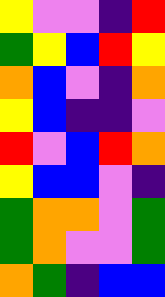[["yellow", "violet", "violet", "indigo", "red"], ["green", "yellow", "blue", "red", "yellow"], ["orange", "blue", "violet", "indigo", "orange"], ["yellow", "blue", "indigo", "indigo", "violet"], ["red", "violet", "blue", "red", "orange"], ["yellow", "blue", "blue", "violet", "indigo"], ["green", "orange", "orange", "violet", "green"], ["green", "orange", "violet", "violet", "green"], ["orange", "green", "indigo", "blue", "blue"]]